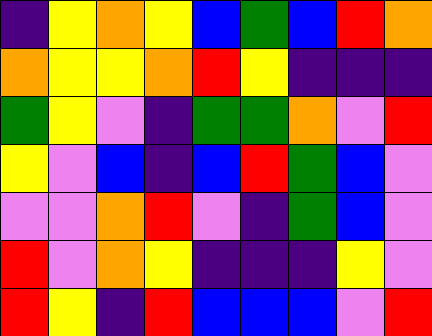[["indigo", "yellow", "orange", "yellow", "blue", "green", "blue", "red", "orange"], ["orange", "yellow", "yellow", "orange", "red", "yellow", "indigo", "indigo", "indigo"], ["green", "yellow", "violet", "indigo", "green", "green", "orange", "violet", "red"], ["yellow", "violet", "blue", "indigo", "blue", "red", "green", "blue", "violet"], ["violet", "violet", "orange", "red", "violet", "indigo", "green", "blue", "violet"], ["red", "violet", "orange", "yellow", "indigo", "indigo", "indigo", "yellow", "violet"], ["red", "yellow", "indigo", "red", "blue", "blue", "blue", "violet", "red"]]